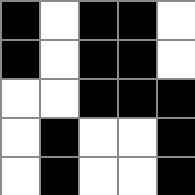[["black", "white", "black", "black", "white"], ["black", "white", "black", "black", "white"], ["white", "white", "black", "black", "black"], ["white", "black", "white", "white", "black"], ["white", "black", "white", "white", "black"]]